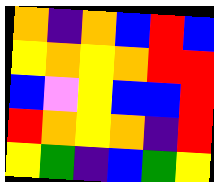[["orange", "indigo", "orange", "blue", "red", "blue"], ["yellow", "orange", "yellow", "orange", "red", "red"], ["blue", "violet", "yellow", "blue", "blue", "red"], ["red", "orange", "yellow", "orange", "indigo", "red"], ["yellow", "green", "indigo", "blue", "green", "yellow"]]